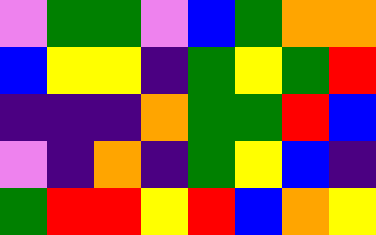[["violet", "green", "green", "violet", "blue", "green", "orange", "orange"], ["blue", "yellow", "yellow", "indigo", "green", "yellow", "green", "red"], ["indigo", "indigo", "indigo", "orange", "green", "green", "red", "blue"], ["violet", "indigo", "orange", "indigo", "green", "yellow", "blue", "indigo"], ["green", "red", "red", "yellow", "red", "blue", "orange", "yellow"]]